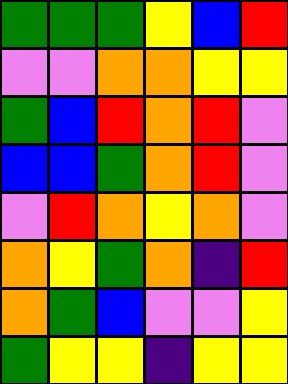[["green", "green", "green", "yellow", "blue", "red"], ["violet", "violet", "orange", "orange", "yellow", "yellow"], ["green", "blue", "red", "orange", "red", "violet"], ["blue", "blue", "green", "orange", "red", "violet"], ["violet", "red", "orange", "yellow", "orange", "violet"], ["orange", "yellow", "green", "orange", "indigo", "red"], ["orange", "green", "blue", "violet", "violet", "yellow"], ["green", "yellow", "yellow", "indigo", "yellow", "yellow"]]